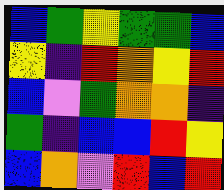[["blue", "green", "yellow", "green", "green", "blue"], ["yellow", "indigo", "red", "orange", "yellow", "red"], ["blue", "violet", "green", "orange", "orange", "indigo"], ["green", "indigo", "blue", "blue", "red", "yellow"], ["blue", "orange", "violet", "red", "blue", "red"]]